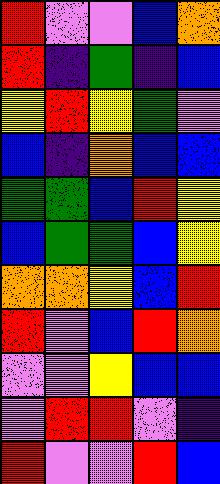[["red", "violet", "violet", "blue", "orange"], ["red", "indigo", "green", "indigo", "blue"], ["yellow", "red", "yellow", "green", "violet"], ["blue", "indigo", "orange", "blue", "blue"], ["green", "green", "blue", "red", "yellow"], ["blue", "green", "green", "blue", "yellow"], ["orange", "orange", "yellow", "blue", "red"], ["red", "violet", "blue", "red", "orange"], ["violet", "violet", "yellow", "blue", "blue"], ["violet", "red", "red", "violet", "indigo"], ["red", "violet", "violet", "red", "blue"]]